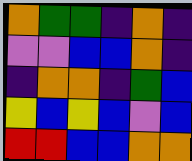[["orange", "green", "green", "indigo", "orange", "indigo"], ["violet", "violet", "blue", "blue", "orange", "indigo"], ["indigo", "orange", "orange", "indigo", "green", "blue"], ["yellow", "blue", "yellow", "blue", "violet", "blue"], ["red", "red", "blue", "blue", "orange", "orange"]]